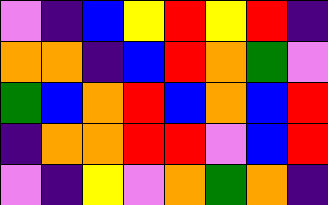[["violet", "indigo", "blue", "yellow", "red", "yellow", "red", "indigo"], ["orange", "orange", "indigo", "blue", "red", "orange", "green", "violet"], ["green", "blue", "orange", "red", "blue", "orange", "blue", "red"], ["indigo", "orange", "orange", "red", "red", "violet", "blue", "red"], ["violet", "indigo", "yellow", "violet", "orange", "green", "orange", "indigo"]]